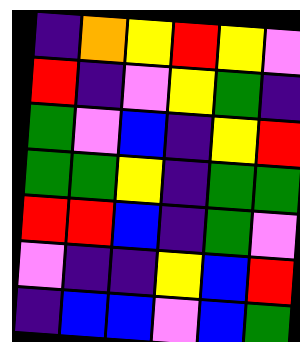[["indigo", "orange", "yellow", "red", "yellow", "violet"], ["red", "indigo", "violet", "yellow", "green", "indigo"], ["green", "violet", "blue", "indigo", "yellow", "red"], ["green", "green", "yellow", "indigo", "green", "green"], ["red", "red", "blue", "indigo", "green", "violet"], ["violet", "indigo", "indigo", "yellow", "blue", "red"], ["indigo", "blue", "blue", "violet", "blue", "green"]]